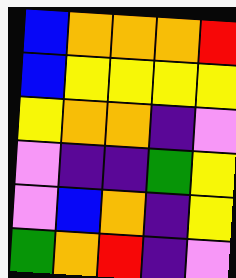[["blue", "orange", "orange", "orange", "red"], ["blue", "yellow", "yellow", "yellow", "yellow"], ["yellow", "orange", "orange", "indigo", "violet"], ["violet", "indigo", "indigo", "green", "yellow"], ["violet", "blue", "orange", "indigo", "yellow"], ["green", "orange", "red", "indigo", "violet"]]